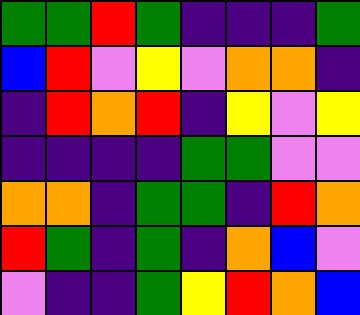[["green", "green", "red", "green", "indigo", "indigo", "indigo", "green"], ["blue", "red", "violet", "yellow", "violet", "orange", "orange", "indigo"], ["indigo", "red", "orange", "red", "indigo", "yellow", "violet", "yellow"], ["indigo", "indigo", "indigo", "indigo", "green", "green", "violet", "violet"], ["orange", "orange", "indigo", "green", "green", "indigo", "red", "orange"], ["red", "green", "indigo", "green", "indigo", "orange", "blue", "violet"], ["violet", "indigo", "indigo", "green", "yellow", "red", "orange", "blue"]]